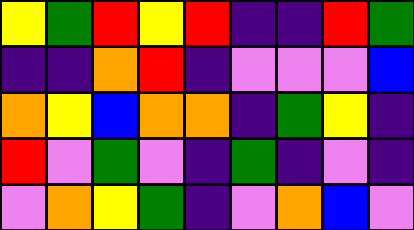[["yellow", "green", "red", "yellow", "red", "indigo", "indigo", "red", "green"], ["indigo", "indigo", "orange", "red", "indigo", "violet", "violet", "violet", "blue"], ["orange", "yellow", "blue", "orange", "orange", "indigo", "green", "yellow", "indigo"], ["red", "violet", "green", "violet", "indigo", "green", "indigo", "violet", "indigo"], ["violet", "orange", "yellow", "green", "indigo", "violet", "orange", "blue", "violet"]]